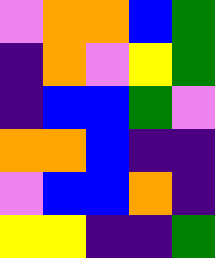[["violet", "orange", "orange", "blue", "green"], ["indigo", "orange", "violet", "yellow", "green"], ["indigo", "blue", "blue", "green", "violet"], ["orange", "orange", "blue", "indigo", "indigo"], ["violet", "blue", "blue", "orange", "indigo"], ["yellow", "yellow", "indigo", "indigo", "green"]]